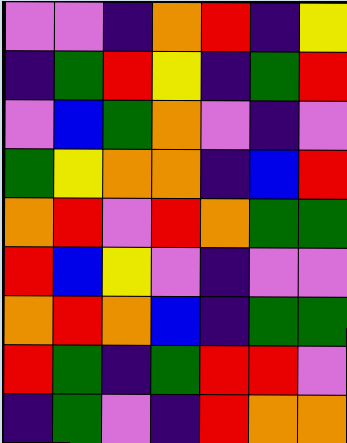[["violet", "violet", "indigo", "orange", "red", "indigo", "yellow"], ["indigo", "green", "red", "yellow", "indigo", "green", "red"], ["violet", "blue", "green", "orange", "violet", "indigo", "violet"], ["green", "yellow", "orange", "orange", "indigo", "blue", "red"], ["orange", "red", "violet", "red", "orange", "green", "green"], ["red", "blue", "yellow", "violet", "indigo", "violet", "violet"], ["orange", "red", "orange", "blue", "indigo", "green", "green"], ["red", "green", "indigo", "green", "red", "red", "violet"], ["indigo", "green", "violet", "indigo", "red", "orange", "orange"]]